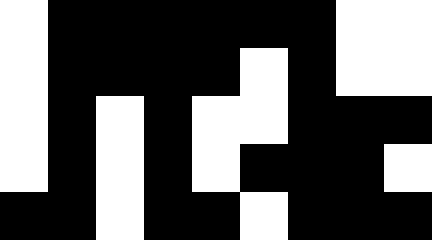[["white", "black", "black", "black", "black", "black", "black", "white", "white"], ["white", "black", "black", "black", "black", "white", "black", "white", "white"], ["white", "black", "white", "black", "white", "white", "black", "black", "black"], ["white", "black", "white", "black", "white", "black", "black", "black", "white"], ["black", "black", "white", "black", "black", "white", "black", "black", "black"]]